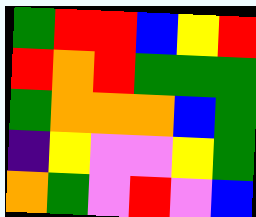[["green", "red", "red", "blue", "yellow", "red"], ["red", "orange", "red", "green", "green", "green"], ["green", "orange", "orange", "orange", "blue", "green"], ["indigo", "yellow", "violet", "violet", "yellow", "green"], ["orange", "green", "violet", "red", "violet", "blue"]]